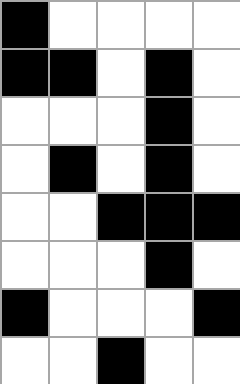[["black", "white", "white", "white", "white"], ["black", "black", "white", "black", "white"], ["white", "white", "white", "black", "white"], ["white", "black", "white", "black", "white"], ["white", "white", "black", "black", "black"], ["white", "white", "white", "black", "white"], ["black", "white", "white", "white", "black"], ["white", "white", "black", "white", "white"]]